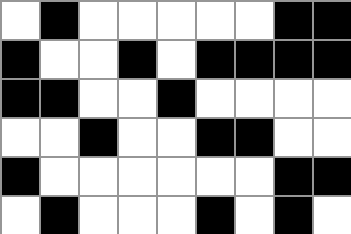[["white", "black", "white", "white", "white", "white", "white", "black", "black"], ["black", "white", "white", "black", "white", "black", "black", "black", "black"], ["black", "black", "white", "white", "black", "white", "white", "white", "white"], ["white", "white", "black", "white", "white", "black", "black", "white", "white"], ["black", "white", "white", "white", "white", "white", "white", "black", "black"], ["white", "black", "white", "white", "white", "black", "white", "black", "white"]]